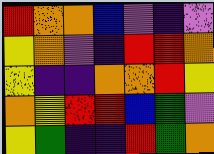[["red", "orange", "orange", "blue", "violet", "indigo", "violet"], ["yellow", "orange", "violet", "indigo", "red", "red", "orange"], ["yellow", "indigo", "indigo", "orange", "orange", "red", "yellow"], ["orange", "yellow", "red", "red", "blue", "green", "violet"], ["yellow", "green", "indigo", "indigo", "red", "green", "orange"]]